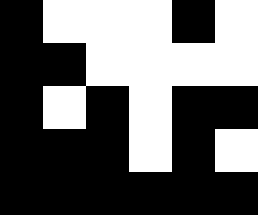[["black", "white", "white", "white", "black", "white"], ["black", "black", "white", "white", "white", "white"], ["black", "white", "black", "white", "black", "black"], ["black", "black", "black", "white", "black", "white"], ["black", "black", "black", "black", "black", "black"]]